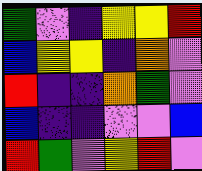[["green", "violet", "indigo", "yellow", "yellow", "red"], ["blue", "yellow", "yellow", "indigo", "orange", "violet"], ["red", "indigo", "indigo", "orange", "green", "violet"], ["blue", "indigo", "indigo", "violet", "violet", "blue"], ["red", "green", "violet", "yellow", "red", "violet"]]